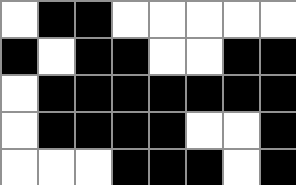[["white", "black", "black", "white", "white", "white", "white", "white"], ["black", "white", "black", "black", "white", "white", "black", "black"], ["white", "black", "black", "black", "black", "black", "black", "black"], ["white", "black", "black", "black", "black", "white", "white", "black"], ["white", "white", "white", "black", "black", "black", "white", "black"]]